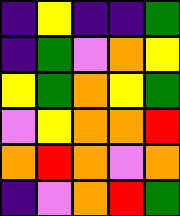[["indigo", "yellow", "indigo", "indigo", "green"], ["indigo", "green", "violet", "orange", "yellow"], ["yellow", "green", "orange", "yellow", "green"], ["violet", "yellow", "orange", "orange", "red"], ["orange", "red", "orange", "violet", "orange"], ["indigo", "violet", "orange", "red", "green"]]